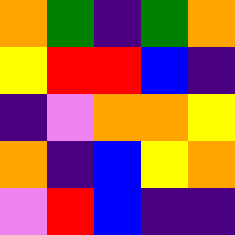[["orange", "green", "indigo", "green", "orange"], ["yellow", "red", "red", "blue", "indigo"], ["indigo", "violet", "orange", "orange", "yellow"], ["orange", "indigo", "blue", "yellow", "orange"], ["violet", "red", "blue", "indigo", "indigo"]]